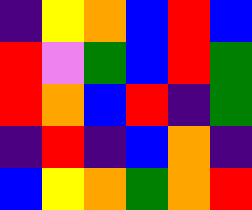[["indigo", "yellow", "orange", "blue", "red", "blue"], ["red", "violet", "green", "blue", "red", "green"], ["red", "orange", "blue", "red", "indigo", "green"], ["indigo", "red", "indigo", "blue", "orange", "indigo"], ["blue", "yellow", "orange", "green", "orange", "red"]]